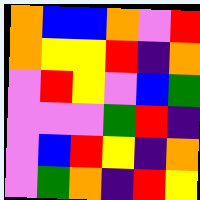[["orange", "blue", "blue", "orange", "violet", "red"], ["orange", "yellow", "yellow", "red", "indigo", "orange"], ["violet", "red", "yellow", "violet", "blue", "green"], ["violet", "violet", "violet", "green", "red", "indigo"], ["violet", "blue", "red", "yellow", "indigo", "orange"], ["violet", "green", "orange", "indigo", "red", "yellow"]]